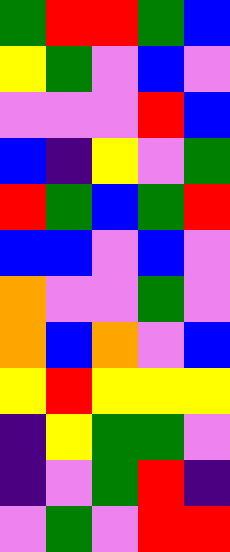[["green", "red", "red", "green", "blue"], ["yellow", "green", "violet", "blue", "violet"], ["violet", "violet", "violet", "red", "blue"], ["blue", "indigo", "yellow", "violet", "green"], ["red", "green", "blue", "green", "red"], ["blue", "blue", "violet", "blue", "violet"], ["orange", "violet", "violet", "green", "violet"], ["orange", "blue", "orange", "violet", "blue"], ["yellow", "red", "yellow", "yellow", "yellow"], ["indigo", "yellow", "green", "green", "violet"], ["indigo", "violet", "green", "red", "indigo"], ["violet", "green", "violet", "red", "red"]]